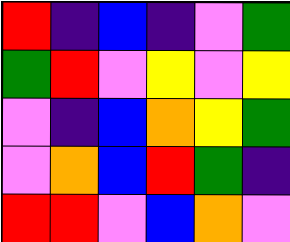[["red", "indigo", "blue", "indigo", "violet", "green"], ["green", "red", "violet", "yellow", "violet", "yellow"], ["violet", "indigo", "blue", "orange", "yellow", "green"], ["violet", "orange", "blue", "red", "green", "indigo"], ["red", "red", "violet", "blue", "orange", "violet"]]